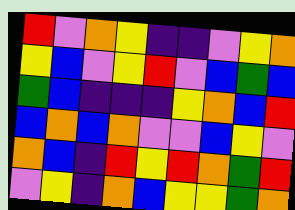[["red", "violet", "orange", "yellow", "indigo", "indigo", "violet", "yellow", "orange"], ["yellow", "blue", "violet", "yellow", "red", "violet", "blue", "green", "blue"], ["green", "blue", "indigo", "indigo", "indigo", "yellow", "orange", "blue", "red"], ["blue", "orange", "blue", "orange", "violet", "violet", "blue", "yellow", "violet"], ["orange", "blue", "indigo", "red", "yellow", "red", "orange", "green", "red"], ["violet", "yellow", "indigo", "orange", "blue", "yellow", "yellow", "green", "orange"]]